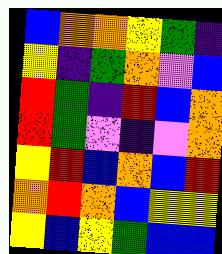[["blue", "orange", "orange", "yellow", "green", "indigo"], ["yellow", "indigo", "green", "orange", "violet", "blue"], ["red", "green", "indigo", "red", "blue", "orange"], ["red", "green", "violet", "indigo", "violet", "orange"], ["yellow", "red", "blue", "orange", "blue", "red"], ["orange", "red", "orange", "blue", "yellow", "yellow"], ["yellow", "blue", "yellow", "green", "blue", "blue"]]